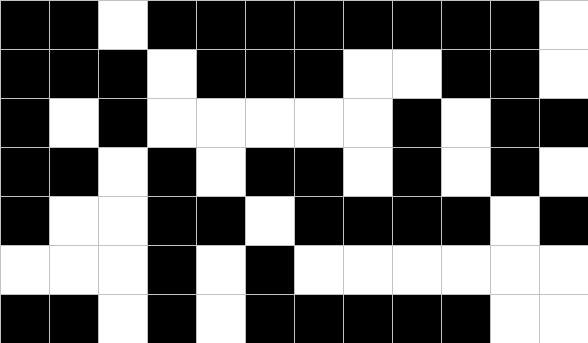[["black", "black", "white", "black", "black", "black", "black", "black", "black", "black", "black", "white"], ["black", "black", "black", "white", "black", "black", "black", "white", "white", "black", "black", "white"], ["black", "white", "black", "white", "white", "white", "white", "white", "black", "white", "black", "black"], ["black", "black", "white", "black", "white", "black", "black", "white", "black", "white", "black", "white"], ["black", "white", "white", "black", "black", "white", "black", "black", "black", "black", "white", "black"], ["white", "white", "white", "black", "white", "black", "white", "white", "white", "white", "white", "white"], ["black", "black", "white", "black", "white", "black", "black", "black", "black", "black", "white", "white"]]